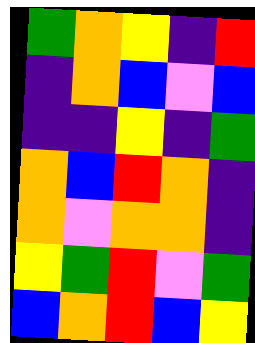[["green", "orange", "yellow", "indigo", "red"], ["indigo", "orange", "blue", "violet", "blue"], ["indigo", "indigo", "yellow", "indigo", "green"], ["orange", "blue", "red", "orange", "indigo"], ["orange", "violet", "orange", "orange", "indigo"], ["yellow", "green", "red", "violet", "green"], ["blue", "orange", "red", "blue", "yellow"]]